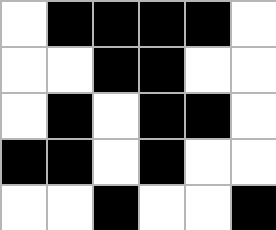[["white", "black", "black", "black", "black", "white"], ["white", "white", "black", "black", "white", "white"], ["white", "black", "white", "black", "black", "white"], ["black", "black", "white", "black", "white", "white"], ["white", "white", "black", "white", "white", "black"]]